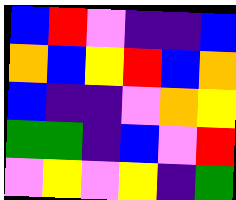[["blue", "red", "violet", "indigo", "indigo", "blue"], ["orange", "blue", "yellow", "red", "blue", "orange"], ["blue", "indigo", "indigo", "violet", "orange", "yellow"], ["green", "green", "indigo", "blue", "violet", "red"], ["violet", "yellow", "violet", "yellow", "indigo", "green"]]